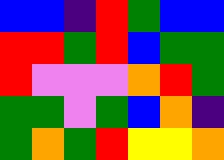[["blue", "blue", "indigo", "red", "green", "blue", "blue"], ["red", "red", "green", "red", "blue", "green", "green"], ["red", "violet", "violet", "violet", "orange", "red", "green"], ["green", "green", "violet", "green", "blue", "orange", "indigo"], ["green", "orange", "green", "red", "yellow", "yellow", "orange"]]